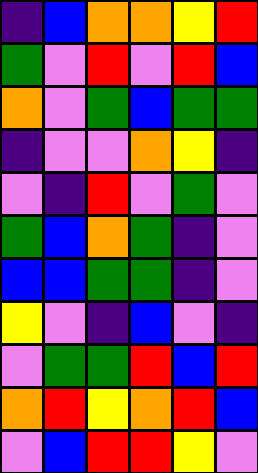[["indigo", "blue", "orange", "orange", "yellow", "red"], ["green", "violet", "red", "violet", "red", "blue"], ["orange", "violet", "green", "blue", "green", "green"], ["indigo", "violet", "violet", "orange", "yellow", "indigo"], ["violet", "indigo", "red", "violet", "green", "violet"], ["green", "blue", "orange", "green", "indigo", "violet"], ["blue", "blue", "green", "green", "indigo", "violet"], ["yellow", "violet", "indigo", "blue", "violet", "indigo"], ["violet", "green", "green", "red", "blue", "red"], ["orange", "red", "yellow", "orange", "red", "blue"], ["violet", "blue", "red", "red", "yellow", "violet"]]